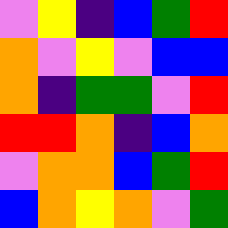[["violet", "yellow", "indigo", "blue", "green", "red"], ["orange", "violet", "yellow", "violet", "blue", "blue"], ["orange", "indigo", "green", "green", "violet", "red"], ["red", "red", "orange", "indigo", "blue", "orange"], ["violet", "orange", "orange", "blue", "green", "red"], ["blue", "orange", "yellow", "orange", "violet", "green"]]